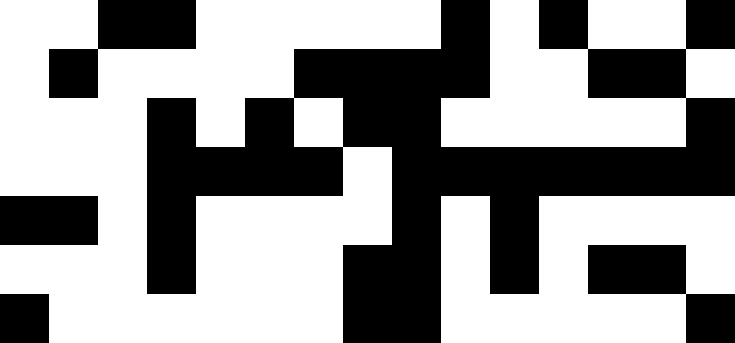[["white", "white", "black", "black", "white", "white", "white", "white", "white", "black", "white", "black", "white", "white", "black"], ["white", "black", "white", "white", "white", "white", "black", "black", "black", "black", "white", "white", "black", "black", "white"], ["white", "white", "white", "black", "white", "black", "white", "black", "black", "white", "white", "white", "white", "white", "black"], ["white", "white", "white", "black", "black", "black", "black", "white", "black", "black", "black", "black", "black", "black", "black"], ["black", "black", "white", "black", "white", "white", "white", "white", "black", "white", "black", "white", "white", "white", "white"], ["white", "white", "white", "black", "white", "white", "white", "black", "black", "white", "black", "white", "black", "black", "white"], ["black", "white", "white", "white", "white", "white", "white", "black", "black", "white", "white", "white", "white", "white", "black"]]